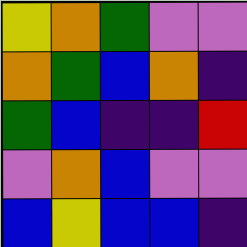[["yellow", "orange", "green", "violet", "violet"], ["orange", "green", "blue", "orange", "indigo"], ["green", "blue", "indigo", "indigo", "red"], ["violet", "orange", "blue", "violet", "violet"], ["blue", "yellow", "blue", "blue", "indigo"]]